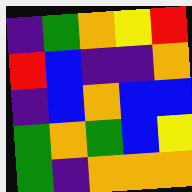[["indigo", "green", "orange", "yellow", "red"], ["red", "blue", "indigo", "indigo", "orange"], ["indigo", "blue", "orange", "blue", "blue"], ["green", "orange", "green", "blue", "yellow"], ["green", "indigo", "orange", "orange", "orange"]]